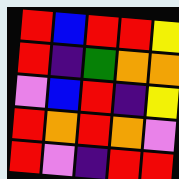[["red", "blue", "red", "red", "yellow"], ["red", "indigo", "green", "orange", "orange"], ["violet", "blue", "red", "indigo", "yellow"], ["red", "orange", "red", "orange", "violet"], ["red", "violet", "indigo", "red", "red"]]